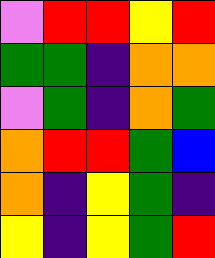[["violet", "red", "red", "yellow", "red"], ["green", "green", "indigo", "orange", "orange"], ["violet", "green", "indigo", "orange", "green"], ["orange", "red", "red", "green", "blue"], ["orange", "indigo", "yellow", "green", "indigo"], ["yellow", "indigo", "yellow", "green", "red"]]